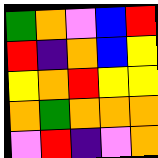[["green", "orange", "violet", "blue", "red"], ["red", "indigo", "orange", "blue", "yellow"], ["yellow", "orange", "red", "yellow", "yellow"], ["orange", "green", "orange", "orange", "orange"], ["violet", "red", "indigo", "violet", "orange"]]